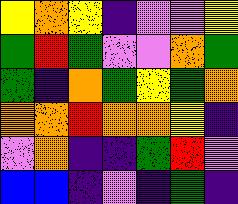[["yellow", "orange", "yellow", "indigo", "violet", "violet", "yellow"], ["green", "red", "green", "violet", "violet", "orange", "green"], ["green", "indigo", "orange", "green", "yellow", "green", "orange"], ["orange", "orange", "red", "orange", "orange", "yellow", "indigo"], ["violet", "orange", "indigo", "indigo", "green", "red", "violet"], ["blue", "blue", "indigo", "violet", "indigo", "green", "indigo"]]